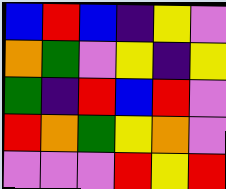[["blue", "red", "blue", "indigo", "yellow", "violet"], ["orange", "green", "violet", "yellow", "indigo", "yellow"], ["green", "indigo", "red", "blue", "red", "violet"], ["red", "orange", "green", "yellow", "orange", "violet"], ["violet", "violet", "violet", "red", "yellow", "red"]]